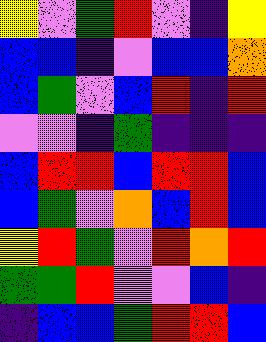[["yellow", "violet", "green", "red", "violet", "indigo", "yellow"], ["blue", "blue", "indigo", "violet", "blue", "blue", "orange"], ["blue", "green", "violet", "blue", "red", "indigo", "red"], ["violet", "violet", "indigo", "green", "indigo", "indigo", "indigo"], ["blue", "red", "red", "blue", "red", "red", "blue"], ["blue", "green", "violet", "orange", "blue", "red", "blue"], ["yellow", "red", "green", "violet", "red", "orange", "red"], ["green", "green", "red", "violet", "violet", "blue", "indigo"], ["indigo", "blue", "blue", "green", "red", "red", "blue"]]